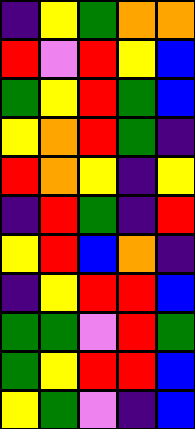[["indigo", "yellow", "green", "orange", "orange"], ["red", "violet", "red", "yellow", "blue"], ["green", "yellow", "red", "green", "blue"], ["yellow", "orange", "red", "green", "indigo"], ["red", "orange", "yellow", "indigo", "yellow"], ["indigo", "red", "green", "indigo", "red"], ["yellow", "red", "blue", "orange", "indigo"], ["indigo", "yellow", "red", "red", "blue"], ["green", "green", "violet", "red", "green"], ["green", "yellow", "red", "red", "blue"], ["yellow", "green", "violet", "indigo", "blue"]]